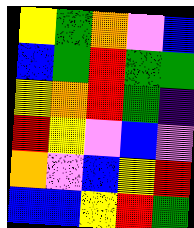[["yellow", "green", "orange", "violet", "blue"], ["blue", "green", "red", "green", "green"], ["yellow", "orange", "red", "green", "indigo"], ["red", "yellow", "violet", "blue", "violet"], ["orange", "violet", "blue", "yellow", "red"], ["blue", "blue", "yellow", "red", "green"]]